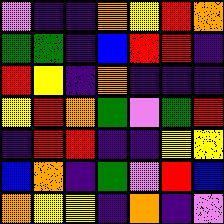[["violet", "indigo", "indigo", "orange", "yellow", "red", "orange"], ["green", "green", "indigo", "blue", "red", "red", "indigo"], ["red", "yellow", "indigo", "orange", "indigo", "indigo", "indigo"], ["yellow", "red", "orange", "green", "violet", "green", "red"], ["indigo", "red", "red", "indigo", "indigo", "yellow", "yellow"], ["blue", "orange", "indigo", "green", "violet", "red", "blue"], ["orange", "yellow", "yellow", "indigo", "orange", "indigo", "violet"]]